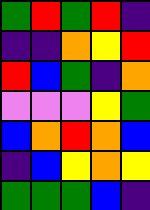[["green", "red", "green", "red", "indigo"], ["indigo", "indigo", "orange", "yellow", "red"], ["red", "blue", "green", "indigo", "orange"], ["violet", "violet", "violet", "yellow", "green"], ["blue", "orange", "red", "orange", "blue"], ["indigo", "blue", "yellow", "orange", "yellow"], ["green", "green", "green", "blue", "indigo"]]